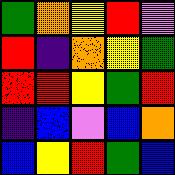[["green", "orange", "yellow", "red", "violet"], ["red", "indigo", "orange", "yellow", "green"], ["red", "red", "yellow", "green", "red"], ["indigo", "blue", "violet", "blue", "orange"], ["blue", "yellow", "red", "green", "blue"]]